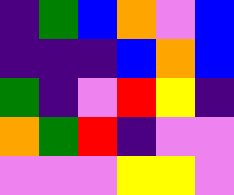[["indigo", "green", "blue", "orange", "violet", "blue"], ["indigo", "indigo", "indigo", "blue", "orange", "blue"], ["green", "indigo", "violet", "red", "yellow", "indigo"], ["orange", "green", "red", "indigo", "violet", "violet"], ["violet", "violet", "violet", "yellow", "yellow", "violet"]]